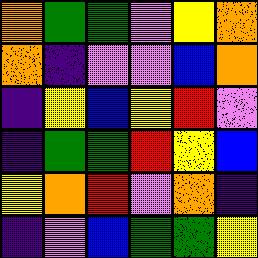[["orange", "green", "green", "violet", "yellow", "orange"], ["orange", "indigo", "violet", "violet", "blue", "orange"], ["indigo", "yellow", "blue", "yellow", "red", "violet"], ["indigo", "green", "green", "red", "yellow", "blue"], ["yellow", "orange", "red", "violet", "orange", "indigo"], ["indigo", "violet", "blue", "green", "green", "yellow"]]